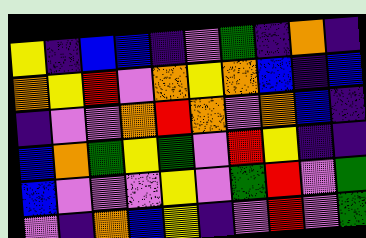[["yellow", "indigo", "blue", "blue", "indigo", "violet", "green", "indigo", "orange", "indigo"], ["orange", "yellow", "red", "violet", "orange", "yellow", "orange", "blue", "indigo", "blue"], ["indigo", "violet", "violet", "orange", "red", "orange", "violet", "orange", "blue", "indigo"], ["blue", "orange", "green", "yellow", "green", "violet", "red", "yellow", "indigo", "indigo"], ["blue", "violet", "violet", "violet", "yellow", "violet", "green", "red", "violet", "green"], ["violet", "indigo", "orange", "blue", "yellow", "indigo", "violet", "red", "violet", "green"]]